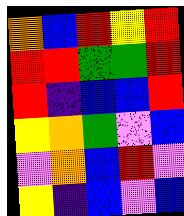[["orange", "blue", "red", "yellow", "red"], ["red", "red", "green", "green", "red"], ["red", "indigo", "blue", "blue", "red"], ["yellow", "orange", "green", "violet", "blue"], ["violet", "orange", "blue", "red", "violet"], ["yellow", "indigo", "blue", "violet", "blue"]]